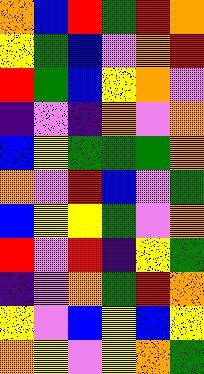[["orange", "blue", "red", "green", "red", "orange"], ["yellow", "green", "blue", "violet", "orange", "red"], ["red", "green", "blue", "yellow", "orange", "violet"], ["indigo", "violet", "indigo", "orange", "violet", "orange"], ["blue", "yellow", "green", "green", "green", "orange"], ["orange", "violet", "red", "blue", "violet", "green"], ["blue", "yellow", "yellow", "green", "violet", "orange"], ["red", "violet", "red", "indigo", "yellow", "green"], ["indigo", "violet", "orange", "green", "red", "orange"], ["yellow", "violet", "blue", "yellow", "blue", "yellow"], ["orange", "yellow", "violet", "yellow", "orange", "green"]]